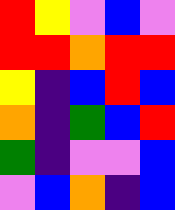[["red", "yellow", "violet", "blue", "violet"], ["red", "red", "orange", "red", "red"], ["yellow", "indigo", "blue", "red", "blue"], ["orange", "indigo", "green", "blue", "red"], ["green", "indigo", "violet", "violet", "blue"], ["violet", "blue", "orange", "indigo", "blue"]]